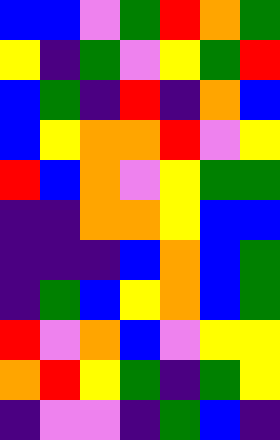[["blue", "blue", "violet", "green", "red", "orange", "green"], ["yellow", "indigo", "green", "violet", "yellow", "green", "red"], ["blue", "green", "indigo", "red", "indigo", "orange", "blue"], ["blue", "yellow", "orange", "orange", "red", "violet", "yellow"], ["red", "blue", "orange", "violet", "yellow", "green", "green"], ["indigo", "indigo", "orange", "orange", "yellow", "blue", "blue"], ["indigo", "indigo", "indigo", "blue", "orange", "blue", "green"], ["indigo", "green", "blue", "yellow", "orange", "blue", "green"], ["red", "violet", "orange", "blue", "violet", "yellow", "yellow"], ["orange", "red", "yellow", "green", "indigo", "green", "yellow"], ["indigo", "violet", "violet", "indigo", "green", "blue", "indigo"]]